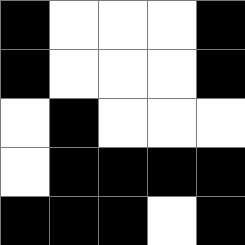[["black", "white", "white", "white", "black"], ["black", "white", "white", "white", "black"], ["white", "black", "white", "white", "white"], ["white", "black", "black", "black", "black"], ["black", "black", "black", "white", "black"]]